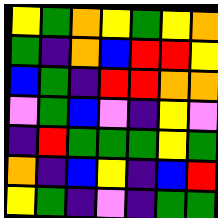[["yellow", "green", "orange", "yellow", "green", "yellow", "orange"], ["green", "indigo", "orange", "blue", "red", "red", "yellow"], ["blue", "green", "indigo", "red", "red", "orange", "orange"], ["violet", "green", "blue", "violet", "indigo", "yellow", "violet"], ["indigo", "red", "green", "green", "green", "yellow", "green"], ["orange", "indigo", "blue", "yellow", "indigo", "blue", "red"], ["yellow", "green", "indigo", "violet", "indigo", "green", "green"]]